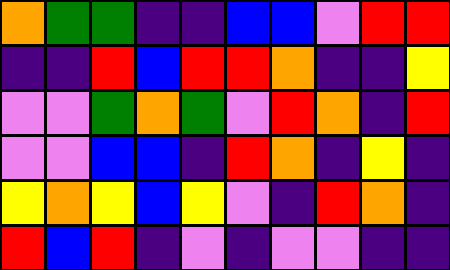[["orange", "green", "green", "indigo", "indigo", "blue", "blue", "violet", "red", "red"], ["indigo", "indigo", "red", "blue", "red", "red", "orange", "indigo", "indigo", "yellow"], ["violet", "violet", "green", "orange", "green", "violet", "red", "orange", "indigo", "red"], ["violet", "violet", "blue", "blue", "indigo", "red", "orange", "indigo", "yellow", "indigo"], ["yellow", "orange", "yellow", "blue", "yellow", "violet", "indigo", "red", "orange", "indigo"], ["red", "blue", "red", "indigo", "violet", "indigo", "violet", "violet", "indigo", "indigo"]]